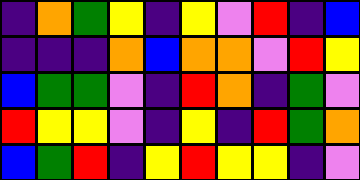[["indigo", "orange", "green", "yellow", "indigo", "yellow", "violet", "red", "indigo", "blue"], ["indigo", "indigo", "indigo", "orange", "blue", "orange", "orange", "violet", "red", "yellow"], ["blue", "green", "green", "violet", "indigo", "red", "orange", "indigo", "green", "violet"], ["red", "yellow", "yellow", "violet", "indigo", "yellow", "indigo", "red", "green", "orange"], ["blue", "green", "red", "indigo", "yellow", "red", "yellow", "yellow", "indigo", "violet"]]